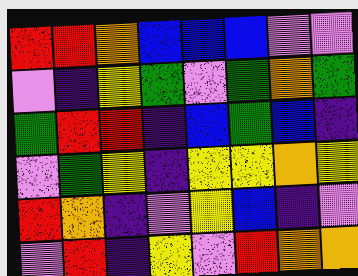[["red", "red", "orange", "blue", "blue", "blue", "violet", "violet"], ["violet", "indigo", "yellow", "green", "violet", "green", "orange", "green"], ["green", "red", "red", "indigo", "blue", "green", "blue", "indigo"], ["violet", "green", "yellow", "indigo", "yellow", "yellow", "orange", "yellow"], ["red", "orange", "indigo", "violet", "yellow", "blue", "indigo", "violet"], ["violet", "red", "indigo", "yellow", "violet", "red", "orange", "orange"]]